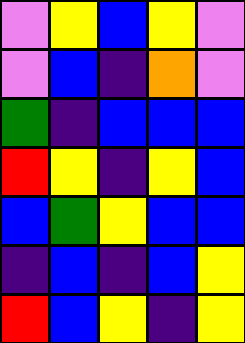[["violet", "yellow", "blue", "yellow", "violet"], ["violet", "blue", "indigo", "orange", "violet"], ["green", "indigo", "blue", "blue", "blue"], ["red", "yellow", "indigo", "yellow", "blue"], ["blue", "green", "yellow", "blue", "blue"], ["indigo", "blue", "indigo", "blue", "yellow"], ["red", "blue", "yellow", "indigo", "yellow"]]